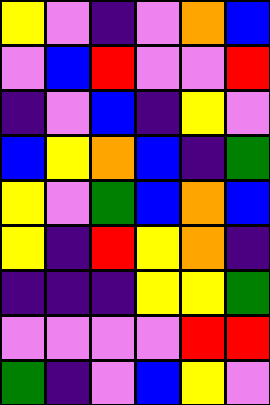[["yellow", "violet", "indigo", "violet", "orange", "blue"], ["violet", "blue", "red", "violet", "violet", "red"], ["indigo", "violet", "blue", "indigo", "yellow", "violet"], ["blue", "yellow", "orange", "blue", "indigo", "green"], ["yellow", "violet", "green", "blue", "orange", "blue"], ["yellow", "indigo", "red", "yellow", "orange", "indigo"], ["indigo", "indigo", "indigo", "yellow", "yellow", "green"], ["violet", "violet", "violet", "violet", "red", "red"], ["green", "indigo", "violet", "blue", "yellow", "violet"]]